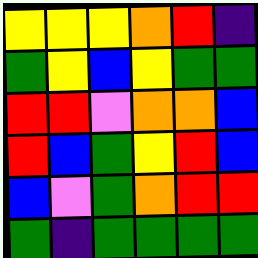[["yellow", "yellow", "yellow", "orange", "red", "indigo"], ["green", "yellow", "blue", "yellow", "green", "green"], ["red", "red", "violet", "orange", "orange", "blue"], ["red", "blue", "green", "yellow", "red", "blue"], ["blue", "violet", "green", "orange", "red", "red"], ["green", "indigo", "green", "green", "green", "green"]]